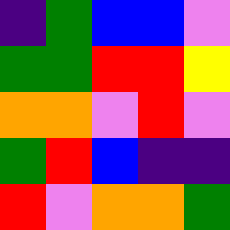[["indigo", "green", "blue", "blue", "violet"], ["green", "green", "red", "red", "yellow"], ["orange", "orange", "violet", "red", "violet"], ["green", "red", "blue", "indigo", "indigo"], ["red", "violet", "orange", "orange", "green"]]